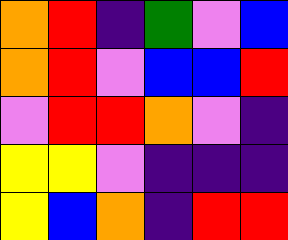[["orange", "red", "indigo", "green", "violet", "blue"], ["orange", "red", "violet", "blue", "blue", "red"], ["violet", "red", "red", "orange", "violet", "indigo"], ["yellow", "yellow", "violet", "indigo", "indigo", "indigo"], ["yellow", "blue", "orange", "indigo", "red", "red"]]